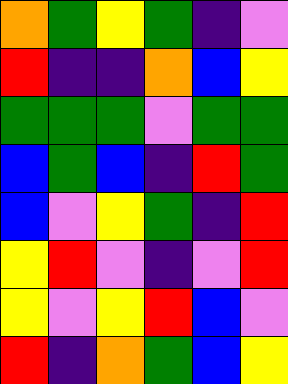[["orange", "green", "yellow", "green", "indigo", "violet"], ["red", "indigo", "indigo", "orange", "blue", "yellow"], ["green", "green", "green", "violet", "green", "green"], ["blue", "green", "blue", "indigo", "red", "green"], ["blue", "violet", "yellow", "green", "indigo", "red"], ["yellow", "red", "violet", "indigo", "violet", "red"], ["yellow", "violet", "yellow", "red", "blue", "violet"], ["red", "indigo", "orange", "green", "blue", "yellow"]]